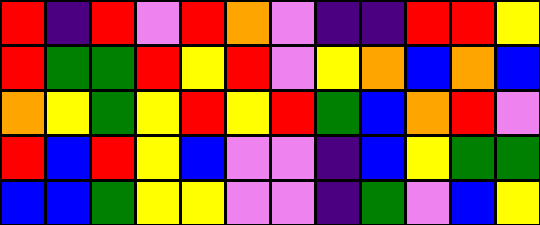[["red", "indigo", "red", "violet", "red", "orange", "violet", "indigo", "indigo", "red", "red", "yellow"], ["red", "green", "green", "red", "yellow", "red", "violet", "yellow", "orange", "blue", "orange", "blue"], ["orange", "yellow", "green", "yellow", "red", "yellow", "red", "green", "blue", "orange", "red", "violet"], ["red", "blue", "red", "yellow", "blue", "violet", "violet", "indigo", "blue", "yellow", "green", "green"], ["blue", "blue", "green", "yellow", "yellow", "violet", "violet", "indigo", "green", "violet", "blue", "yellow"]]